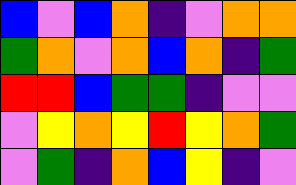[["blue", "violet", "blue", "orange", "indigo", "violet", "orange", "orange"], ["green", "orange", "violet", "orange", "blue", "orange", "indigo", "green"], ["red", "red", "blue", "green", "green", "indigo", "violet", "violet"], ["violet", "yellow", "orange", "yellow", "red", "yellow", "orange", "green"], ["violet", "green", "indigo", "orange", "blue", "yellow", "indigo", "violet"]]